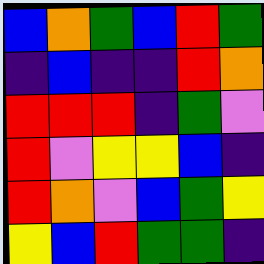[["blue", "orange", "green", "blue", "red", "green"], ["indigo", "blue", "indigo", "indigo", "red", "orange"], ["red", "red", "red", "indigo", "green", "violet"], ["red", "violet", "yellow", "yellow", "blue", "indigo"], ["red", "orange", "violet", "blue", "green", "yellow"], ["yellow", "blue", "red", "green", "green", "indigo"]]